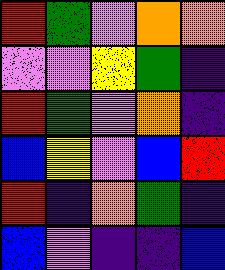[["red", "green", "violet", "orange", "orange"], ["violet", "violet", "yellow", "green", "indigo"], ["red", "green", "violet", "orange", "indigo"], ["blue", "yellow", "violet", "blue", "red"], ["red", "indigo", "orange", "green", "indigo"], ["blue", "violet", "indigo", "indigo", "blue"]]